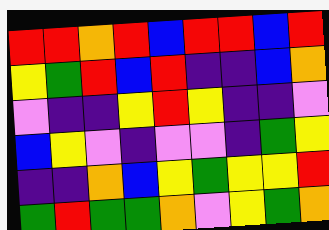[["red", "red", "orange", "red", "blue", "red", "red", "blue", "red"], ["yellow", "green", "red", "blue", "red", "indigo", "indigo", "blue", "orange"], ["violet", "indigo", "indigo", "yellow", "red", "yellow", "indigo", "indigo", "violet"], ["blue", "yellow", "violet", "indigo", "violet", "violet", "indigo", "green", "yellow"], ["indigo", "indigo", "orange", "blue", "yellow", "green", "yellow", "yellow", "red"], ["green", "red", "green", "green", "orange", "violet", "yellow", "green", "orange"]]